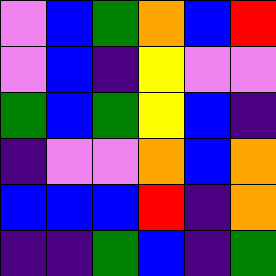[["violet", "blue", "green", "orange", "blue", "red"], ["violet", "blue", "indigo", "yellow", "violet", "violet"], ["green", "blue", "green", "yellow", "blue", "indigo"], ["indigo", "violet", "violet", "orange", "blue", "orange"], ["blue", "blue", "blue", "red", "indigo", "orange"], ["indigo", "indigo", "green", "blue", "indigo", "green"]]